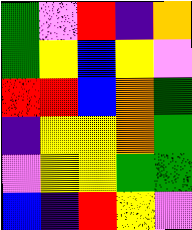[["green", "violet", "red", "indigo", "orange"], ["green", "yellow", "blue", "yellow", "violet"], ["red", "red", "blue", "orange", "green"], ["indigo", "yellow", "yellow", "orange", "green"], ["violet", "yellow", "yellow", "green", "green"], ["blue", "indigo", "red", "yellow", "violet"]]